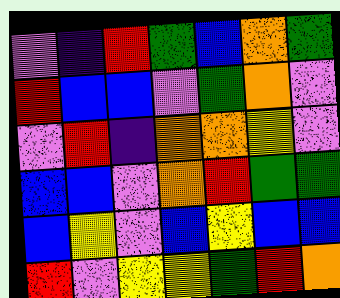[["violet", "indigo", "red", "green", "blue", "orange", "green"], ["red", "blue", "blue", "violet", "green", "orange", "violet"], ["violet", "red", "indigo", "orange", "orange", "yellow", "violet"], ["blue", "blue", "violet", "orange", "red", "green", "green"], ["blue", "yellow", "violet", "blue", "yellow", "blue", "blue"], ["red", "violet", "yellow", "yellow", "green", "red", "orange"]]